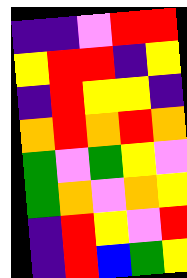[["indigo", "indigo", "violet", "red", "red"], ["yellow", "red", "red", "indigo", "yellow"], ["indigo", "red", "yellow", "yellow", "indigo"], ["orange", "red", "orange", "red", "orange"], ["green", "violet", "green", "yellow", "violet"], ["green", "orange", "violet", "orange", "yellow"], ["indigo", "red", "yellow", "violet", "red"], ["indigo", "red", "blue", "green", "yellow"]]